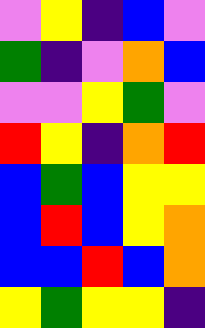[["violet", "yellow", "indigo", "blue", "violet"], ["green", "indigo", "violet", "orange", "blue"], ["violet", "violet", "yellow", "green", "violet"], ["red", "yellow", "indigo", "orange", "red"], ["blue", "green", "blue", "yellow", "yellow"], ["blue", "red", "blue", "yellow", "orange"], ["blue", "blue", "red", "blue", "orange"], ["yellow", "green", "yellow", "yellow", "indigo"]]